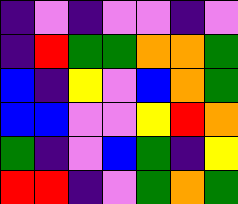[["indigo", "violet", "indigo", "violet", "violet", "indigo", "violet"], ["indigo", "red", "green", "green", "orange", "orange", "green"], ["blue", "indigo", "yellow", "violet", "blue", "orange", "green"], ["blue", "blue", "violet", "violet", "yellow", "red", "orange"], ["green", "indigo", "violet", "blue", "green", "indigo", "yellow"], ["red", "red", "indigo", "violet", "green", "orange", "green"]]